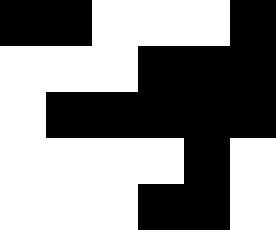[["black", "black", "white", "white", "white", "black"], ["white", "white", "white", "black", "black", "black"], ["white", "black", "black", "black", "black", "black"], ["white", "white", "white", "white", "black", "white"], ["white", "white", "white", "black", "black", "white"]]